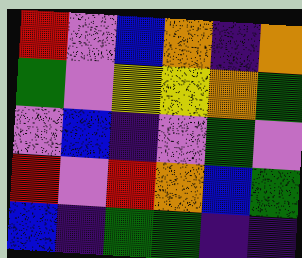[["red", "violet", "blue", "orange", "indigo", "orange"], ["green", "violet", "yellow", "yellow", "orange", "green"], ["violet", "blue", "indigo", "violet", "green", "violet"], ["red", "violet", "red", "orange", "blue", "green"], ["blue", "indigo", "green", "green", "indigo", "indigo"]]